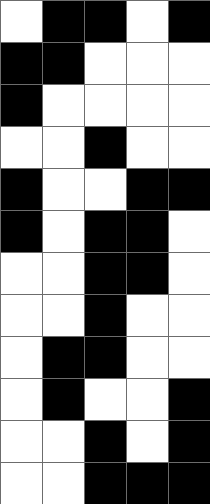[["white", "black", "black", "white", "black"], ["black", "black", "white", "white", "white"], ["black", "white", "white", "white", "white"], ["white", "white", "black", "white", "white"], ["black", "white", "white", "black", "black"], ["black", "white", "black", "black", "white"], ["white", "white", "black", "black", "white"], ["white", "white", "black", "white", "white"], ["white", "black", "black", "white", "white"], ["white", "black", "white", "white", "black"], ["white", "white", "black", "white", "black"], ["white", "white", "black", "black", "black"]]